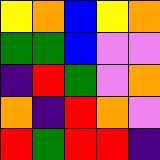[["yellow", "orange", "blue", "yellow", "orange"], ["green", "green", "blue", "violet", "violet"], ["indigo", "red", "green", "violet", "orange"], ["orange", "indigo", "red", "orange", "violet"], ["red", "green", "red", "red", "indigo"]]